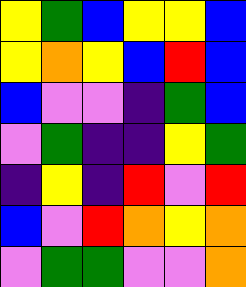[["yellow", "green", "blue", "yellow", "yellow", "blue"], ["yellow", "orange", "yellow", "blue", "red", "blue"], ["blue", "violet", "violet", "indigo", "green", "blue"], ["violet", "green", "indigo", "indigo", "yellow", "green"], ["indigo", "yellow", "indigo", "red", "violet", "red"], ["blue", "violet", "red", "orange", "yellow", "orange"], ["violet", "green", "green", "violet", "violet", "orange"]]